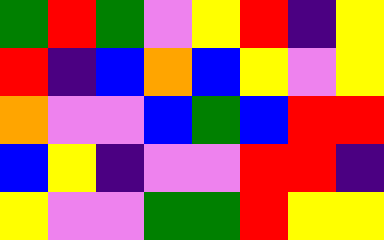[["green", "red", "green", "violet", "yellow", "red", "indigo", "yellow"], ["red", "indigo", "blue", "orange", "blue", "yellow", "violet", "yellow"], ["orange", "violet", "violet", "blue", "green", "blue", "red", "red"], ["blue", "yellow", "indigo", "violet", "violet", "red", "red", "indigo"], ["yellow", "violet", "violet", "green", "green", "red", "yellow", "yellow"]]